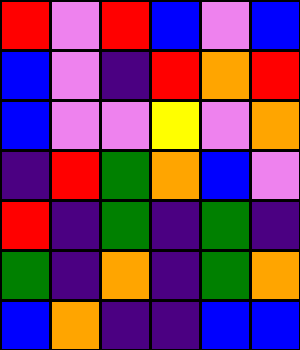[["red", "violet", "red", "blue", "violet", "blue"], ["blue", "violet", "indigo", "red", "orange", "red"], ["blue", "violet", "violet", "yellow", "violet", "orange"], ["indigo", "red", "green", "orange", "blue", "violet"], ["red", "indigo", "green", "indigo", "green", "indigo"], ["green", "indigo", "orange", "indigo", "green", "orange"], ["blue", "orange", "indigo", "indigo", "blue", "blue"]]